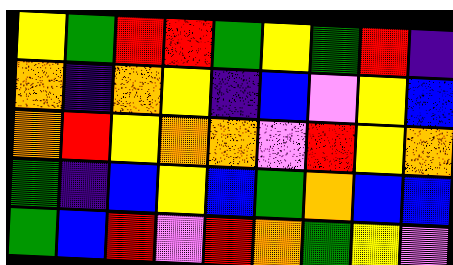[["yellow", "green", "red", "red", "green", "yellow", "green", "red", "indigo"], ["orange", "indigo", "orange", "yellow", "indigo", "blue", "violet", "yellow", "blue"], ["orange", "red", "yellow", "orange", "orange", "violet", "red", "yellow", "orange"], ["green", "indigo", "blue", "yellow", "blue", "green", "orange", "blue", "blue"], ["green", "blue", "red", "violet", "red", "orange", "green", "yellow", "violet"]]